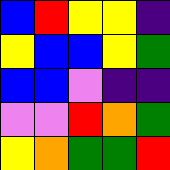[["blue", "red", "yellow", "yellow", "indigo"], ["yellow", "blue", "blue", "yellow", "green"], ["blue", "blue", "violet", "indigo", "indigo"], ["violet", "violet", "red", "orange", "green"], ["yellow", "orange", "green", "green", "red"]]